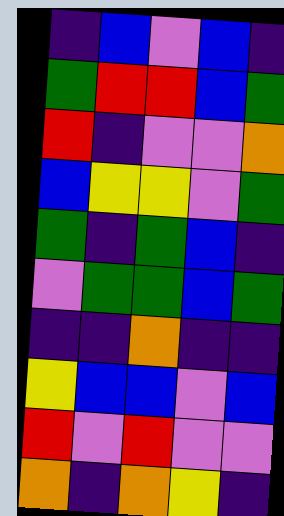[["indigo", "blue", "violet", "blue", "indigo"], ["green", "red", "red", "blue", "green"], ["red", "indigo", "violet", "violet", "orange"], ["blue", "yellow", "yellow", "violet", "green"], ["green", "indigo", "green", "blue", "indigo"], ["violet", "green", "green", "blue", "green"], ["indigo", "indigo", "orange", "indigo", "indigo"], ["yellow", "blue", "blue", "violet", "blue"], ["red", "violet", "red", "violet", "violet"], ["orange", "indigo", "orange", "yellow", "indigo"]]